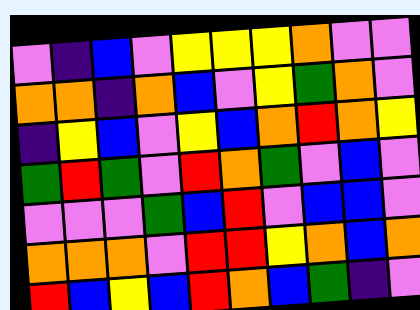[["violet", "indigo", "blue", "violet", "yellow", "yellow", "yellow", "orange", "violet", "violet"], ["orange", "orange", "indigo", "orange", "blue", "violet", "yellow", "green", "orange", "violet"], ["indigo", "yellow", "blue", "violet", "yellow", "blue", "orange", "red", "orange", "yellow"], ["green", "red", "green", "violet", "red", "orange", "green", "violet", "blue", "violet"], ["violet", "violet", "violet", "green", "blue", "red", "violet", "blue", "blue", "violet"], ["orange", "orange", "orange", "violet", "red", "red", "yellow", "orange", "blue", "orange"], ["red", "blue", "yellow", "blue", "red", "orange", "blue", "green", "indigo", "violet"]]